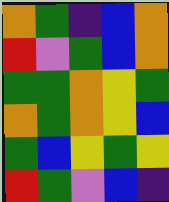[["orange", "green", "indigo", "blue", "orange"], ["red", "violet", "green", "blue", "orange"], ["green", "green", "orange", "yellow", "green"], ["orange", "green", "orange", "yellow", "blue"], ["green", "blue", "yellow", "green", "yellow"], ["red", "green", "violet", "blue", "indigo"]]